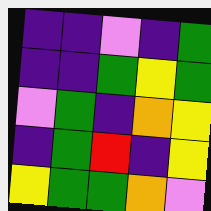[["indigo", "indigo", "violet", "indigo", "green"], ["indigo", "indigo", "green", "yellow", "green"], ["violet", "green", "indigo", "orange", "yellow"], ["indigo", "green", "red", "indigo", "yellow"], ["yellow", "green", "green", "orange", "violet"]]